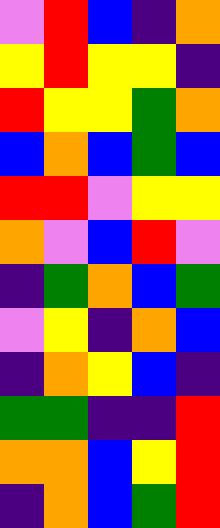[["violet", "red", "blue", "indigo", "orange"], ["yellow", "red", "yellow", "yellow", "indigo"], ["red", "yellow", "yellow", "green", "orange"], ["blue", "orange", "blue", "green", "blue"], ["red", "red", "violet", "yellow", "yellow"], ["orange", "violet", "blue", "red", "violet"], ["indigo", "green", "orange", "blue", "green"], ["violet", "yellow", "indigo", "orange", "blue"], ["indigo", "orange", "yellow", "blue", "indigo"], ["green", "green", "indigo", "indigo", "red"], ["orange", "orange", "blue", "yellow", "red"], ["indigo", "orange", "blue", "green", "red"]]